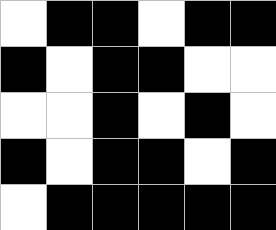[["white", "black", "black", "white", "black", "black"], ["black", "white", "black", "black", "white", "white"], ["white", "white", "black", "white", "black", "white"], ["black", "white", "black", "black", "white", "black"], ["white", "black", "black", "black", "black", "black"]]